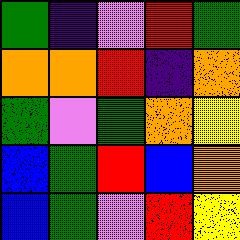[["green", "indigo", "violet", "red", "green"], ["orange", "orange", "red", "indigo", "orange"], ["green", "violet", "green", "orange", "yellow"], ["blue", "green", "red", "blue", "orange"], ["blue", "green", "violet", "red", "yellow"]]